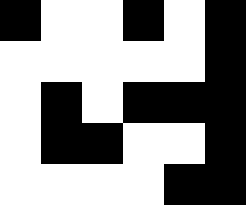[["black", "white", "white", "black", "white", "black"], ["white", "white", "white", "white", "white", "black"], ["white", "black", "white", "black", "black", "black"], ["white", "black", "black", "white", "white", "black"], ["white", "white", "white", "white", "black", "black"]]